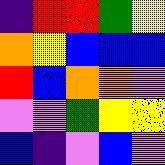[["indigo", "red", "red", "green", "yellow"], ["orange", "yellow", "blue", "blue", "blue"], ["red", "blue", "orange", "orange", "violet"], ["violet", "violet", "green", "yellow", "yellow"], ["blue", "indigo", "violet", "blue", "violet"]]